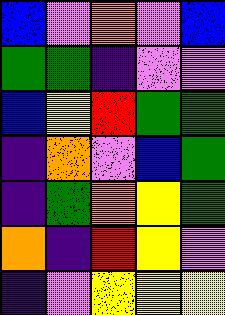[["blue", "violet", "orange", "violet", "blue"], ["green", "green", "indigo", "violet", "violet"], ["blue", "yellow", "red", "green", "green"], ["indigo", "orange", "violet", "blue", "green"], ["indigo", "green", "orange", "yellow", "green"], ["orange", "indigo", "red", "yellow", "violet"], ["indigo", "violet", "yellow", "yellow", "yellow"]]